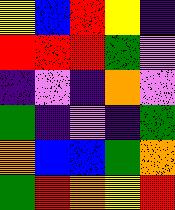[["yellow", "blue", "red", "yellow", "indigo"], ["red", "red", "red", "green", "violet"], ["indigo", "violet", "indigo", "orange", "violet"], ["green", "indigo", "violet", "indigo", "green"], ["orange", "blue", "blue", "green", "orange"], ["green", "red", "orange", "yellow", "red"]]